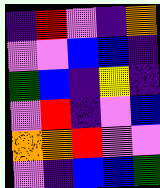[["indigo", "red", "violet", "indigo", "orange"], ["violet", "violet", "blue", "blue", "indigo"], ["green", "blue", "indigo", "yellow", "indigo"], ["violet", "red", "indigo", "violet", "blue"], ["orange", "orange", "red", "violet", "violet"], ["violet", "indigo", "blue", "blue", "green"]]